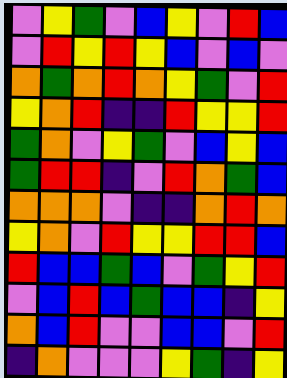[["violet", "yellow", "green", "violet", "blue", "yellow", "violet", "red", "blue"], ["violet", "red", "yellow", "red", "yellow", "blue", "violet", "blue", "violet"], ["orange", "green", "orange", "red", "orange", "yellow", "green", "violet", "red"], ["yellow", "orange", "red", "indigo", "indigo", "red", "yellow", "yellow", "red"], ["green", "orange", "violet", "yellow", "green", "violet", "blue", "yellow", "blue"], ["green", "red", "red", "indigo", "violet", "red", "orange", "green", "blue"], ["orange", "orange", "orange", "violet", "indigo", "indigo", "orange", "red", "orange"], ["yellow", "orange", "violet", "red", "yellow", "yellow", "red", "red", "blue"], ["red", "blue", "blue", "green", "blue", "violet", "green", "yellow", "red"], ["violet", "blue", "red", "blue", "green", "blue", "blue", "indigo", "yellow"], ["orange", "blue", "red", "violet", "violet", "blue", "blue", "violet", "red"], ["indigo", "orange", "violet", "violet", "violet", "yellow", "green", "indigo", "yellow"]]